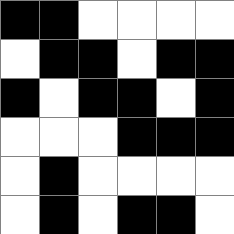[["black", "black", "white", "white", "white", "white"], ["white", "black", "black", "white", "black", "black"], ["black", "white", "black", "black", "white", "black"], ["white", "white", "white", "black", "black", "black"], ["white", "black", "white", "white", "white", "white"], ["white", "black", "white", "black", "black", "white"]]